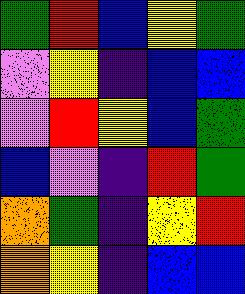[["green", "red", "blue", "yellow", "green"], ["violet", "yellow", "indigo", "blue", "blue"], ["violet", "red", "yellow", "blue", "green"], ["blue", "violet", "indigo", "red", "green"], ["orange", "green", "indigo", "yellow", "red"], ["orange", "yellow", "indigo", "blue", "blue"]]